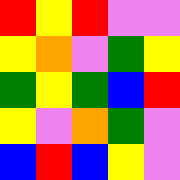[["red", "yellow", "red", "violet", "violet"], ["yellow", "orange", "violet", "green", "yellow"], ["green", "yellow", "green", "blue", "red"], ["yellow", "violet", "orange", "green", "violet"], ["blue", "red", "blue", "yellow", "violet"]]